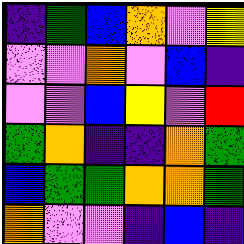[["indigo", "green", "blue", "orange", "violet", "yellow"], ["violet", "violet", "orange", "violet", "blue", "indigo"], ["violet", "violet", "blue", "yellow", "violet", "red"], ["green", "orange", "indigo", "indigo", "orange", "green"], ["blue", "green", "green", "orange", "orange", "green"], ["orange", "violet", "violet", "indigo", "blue", "indigo"]]